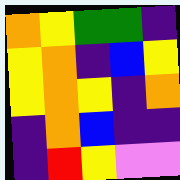[["orange", "yellow", "green", "green", "indigo"], ["yellow", "orange", "indigo", "blue", "yellow"], ["yellow", "orange", "yellow", "indigo", "orange"], ["indigo", "orange", "blue", "indigo", "indigo"], ["indigo", "red", "yellow", "violet", "violet"]]